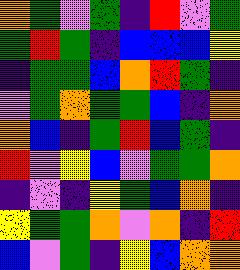[["orange", "green", "violet", "green", "indigo", "red", "violet", "green"], ["green", "red", "green", "indigo", "blue", "blue", "blue", "yellow"], ["indigo", "green", "green", "blue", "orange", "red", "green", "indigo"], ["violet", "green", "orange", "green", "green", "blue", "indigo", "orange"], ["orange", "blue", "indigo", "green", "red", "blue", "green", "indigo"], ["red", "violet", "yellow", "blue", "violet", "green", "green", "orange"], ["indigo", "violet", "indigo", "yellow", "green", "blue", "orange", "indigo"], ["yellow", "green", "green", "orange", "violet", "orange", "indigo", "red"], ["blue", "violet", "green", "indigo", "yellow", "blue", "orange", "orange"]]